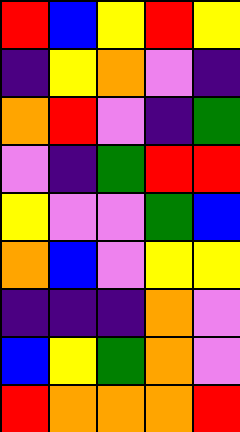[["red", "blue", "yellow", "red", "yellow"], ["indigo", "yellow", "orange", "violet", "indigo"], ["orange", "red", "violet", "indigo", "green"], ["violet", "indigo", "green", "red", "red"], ["yellow", "violet", "violet", "green", "blue"], ["orange", "blue", "violet", "yellow", "yellow"], ["indigo", "indigo", "indigo", "orange", "violet"], ["blue", "yellow", "green", "orange", "violet"], ["red", "orange", "orange", "orange", "red"]]